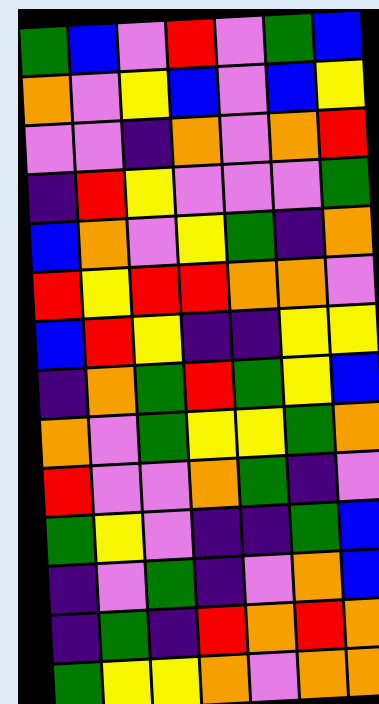[["green", "blue", "violet", "red", "violet", "green", "blue"], ["orange", "violet", "yellow", "blue", "violet", "blue", "yellow"], ["violet", "violet", "indigo", "orange", "violet", "orange", "red"], ["indigo", "red", "yellow", "violet", "violet", "violet", "green"], ["blue", "orange", "violet", "yellow", "green", "indigo", "orange"], ["red", "yellow", "red", "red", "orange", "orange", "violet"], ["blue", "red", "yellow", "indigo", "indigo", "yellow", "yellow"], ["indigo", "orange", "green", "red", "green", "yellow", "blue"], ["orange", "violet", "green", "yellow", "yellow", "green", "orange"], ["red", "violet", "violet", "orange", "green", "indigo", "violet"], ["green", "yellow", "violet", "indigo", "indigo", "green", "blue"], ["indigo", "violet", "green", "indigo", "violet", "orange", "blue"], ["indigo", "green", "indigo", "red", "orange", "red", "orange"], ["green", "yellow", "yellow", "orange", "violet", "orange", "orange"]]